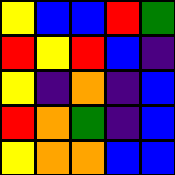[["yellow", "blue", "blue", "red", "green"], ["red", "yellow", "red", "blue", "indigo"], ["yellow", "indigo", "orange", "indigo", "blue"], ["red", "orange", "green", "indigo", "blue"], ["yellow", "orange", "orange", "blue", "blue"]]